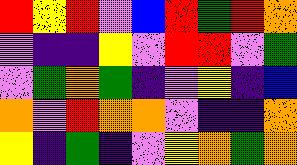[["red", "yellow", "red", "violet", "blue", "red", "green", "red", "orange"], ["violet", "indigo", "indigo", "yellow", "violet", "red", "red", "violet", "green"], ["violet", "green", "orange", "green", "indigo", "violet", "yellow", "indigo", "blue"], ["orange", "violet", "red", "orange", "orange", "violet", "indigo", "indigo", "orange"], ["yellow", "indigo", "green", "indigo", "violet", "yellow", "orange", "green", "orange"]]